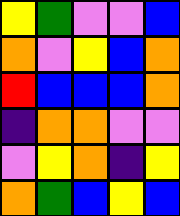[["yellow", "green", "violet", "violet", "blue"], ["orange", "violet", "yellow", "blue", "orange"], ["red", "blue", "blue", "blue", "orange"], ["indigo", "orange", "orange", "violet", "violet"], ["violet", "yellow", "orange", "indigo", "yellow"], ["orange", "green", "blue", "yellow", "blue"]]